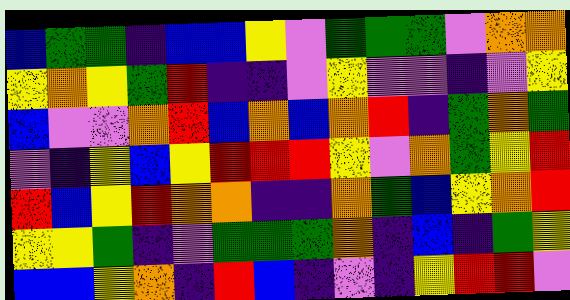[["blue", "green", "green", "indigo", "blue", "blue", "yellow", "violet", "green", "green", "green", "violet", "orange", "orange"], ["yellow", "orange", "yellow", "green", "red", "indigo", "indigo", "violet", "yellow", "violet", "violet", "indigo", "violet", "yellow"], ["blue", "violet", "violet", "orange", "red", "blue", "orange", "blue", "orange", "red", "indigo", "green", "orange", "green"], ["violet", "indigo", "yellow", "blue", "yellow", "red", "red", "red", "yellow", "violet", "orange", "green", "yellow", "red"], ["red", "blue", "yellow", "red", "orange", "orange", "indigo", "indigo", "orange", "green", "blue", "yellow", "orange", "red"], ["yellow", "yellow", "green", "indigo", "violet", "green", "green", "green", "orange", "indigo", "blue", "indigo", "green", "yellow"], ["blue", "blue", "yellow", "orange", "indigo", "red", "blue", "indigo", "violet", "indigo", "yellow", "red", "red", "violet"]]